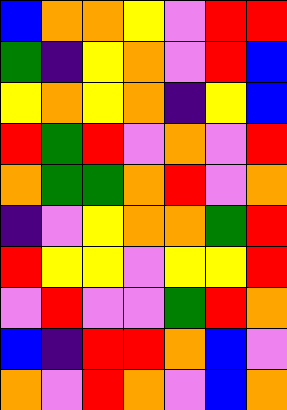[["blue", "orange", "orange", "yellow", "violet", "red", "red"], ["green", "indigo", "yellow", "orange", "violet", "red", "blue"], ["yellow", "orange", "yellow", "orange", "indigo", "yellow", "blue"], ["red", "green", "red", "violet", "orange", "violet", "red"], ["orange", "green", "green", "orange", "red", "violet", "orange"], ["indigo", "violet", "yellow", "orange", "orange", "green", "red"], ["red", "yellow", "yellow", "violet", "yellow", "yellow", "red"], ["violet", "red", "violet", "violet", "green", "red", "orange"], ["blue", "indigo", "red", "red", "orange", "blue", "violet"], ["orange", "violet", "red", "orange", "violet", "blue", "orange"]]